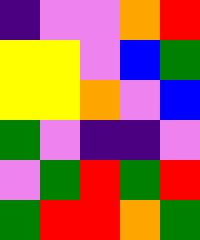[["indigo", "violet", "violet", "orange", "red"], ["yellow", "yellow", "violet", "blue", "green"], ["yellow", "yellow", "orange", "violet", "blue"], ["green", "violet", "indigo", "indigo", "violet"], ["violet", "green", "red", "green", "red"], ["green", "red", "red", "orange", "green"]]